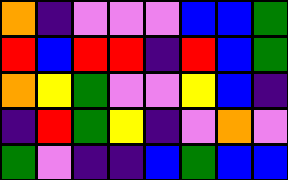[["orange", "indigo", "violet", "violet", "violet", "blue", "blue", "green"], ["red", "blue", "red", "red", "indigo", "red", "blue", "green"], ["orange", "yellow", "green", "violet", "violet", "yellow", "blue", "indigo"], ["indigo", "red", "green", "yellow", "indigo", "violet", "orange", "violet"], ["green", "violet", "indigo", "indigo", "blue", "green", "blue", "blue"]]